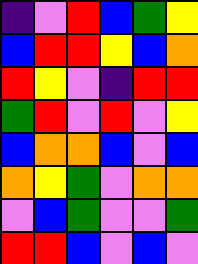[["indigo", "violet", "red", "blue", "green", "yellow"], ["blue", "red", "red", "yellow", "blue", "orange"], ["red", "yellow", "violet", "indigo", "red", "red"], ["green", "red", "violet", "red", "violet", "yellow"], ["blue", "orange", "orange", "blue", "violet", "blue"], ["orange", "yellow", "green", "violet", "orange", "orange"], ["violet", "blue", "green", "violet", "violet", "green"], ["red", "red", "blue", "violet", "blue", "violet"]]